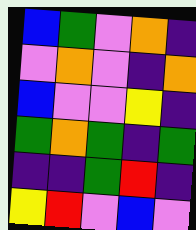[["blue", "green", "violet", "orange", "indigo"], ["violet", "orange", "violet", "indigo", "orange"], ["blue", "violet", "violet", "yellow", "indigo"], ["green", "orange", "green", "indigo", "green"], ["indigo", "indigo", "green", "red", "indigo"], ["yellow", "red", "violet", "blue", "violet"]]